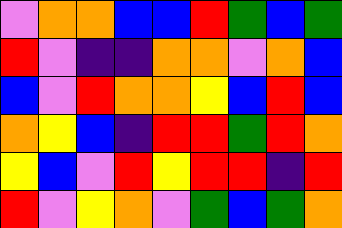[["violet", "orange", "orange", "blue", "blue", "red", "green", "blue", "green"], ["red", "violet", "indigo", "indigo", "orange", "orange", "violet", "orange", "blue"], ["blue", "violet", "red", "orange", "orange", "yellow", "blue", "red", "blue"], ["orange", "yellow", "blue", "indigo", "red", "red", "green", "red", "orange"], ["yellow", "blue", "violet", "red", "yellow", "red", "red", "indigo", "red"], ["red", "violet", "yellow", "orange", "violet", "green", "blue", "green", "orange"]]